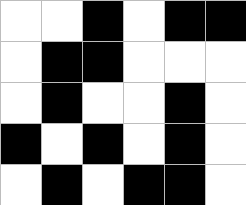[["white", "white", "black", "white", "black", "black"], ["white", "black", "black", "white", "white", "white"], ["white", "black", "white", "white", "black", "white"], ["black", "white", "black", "white", "black", "white"], ["white", "black", "white", "black", "black", "white"]]